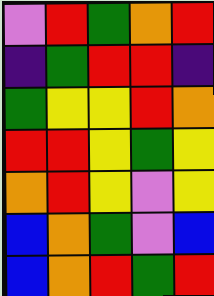[["violet", "red", "green", "orange", "red"], ["indigo", "green", "red", "red", "indigo"], ["green", "yellow", "yellow", "red", "orange"], ["red", "red", "yellow", "green", "yellow"], ["orange", "red", "yellow", "violet", "yellow"], ["blue", "orange", "green", "violet", "blue"], ["blue", "orange", "red", "green", "red"]]